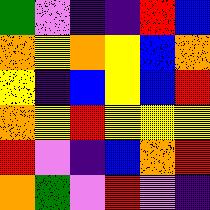[["green", "violet", "indigo", "indigo", "red", "blue"], ["orange", "yellow", "orange", "yellow", "blue", "orange"], ["yellow", "indigo", "blue", "yellow", "blue", "red"], ["orange", "yellow", "red", "yellow", "yellow", "yellow"], ["red", "violet", "indigo", "blue", "orange", "red"], ["orange", "green", "violet", "red", "violet", "indigo"]]